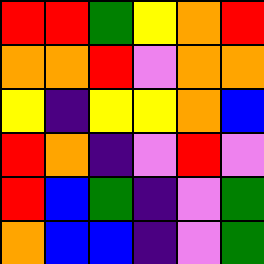[["red", "red", "green", "yellow", "orange", "red"], ["orange", "orange", "red", "violet", "orange", "orange"], ["yellow", "indigo", "yellow", "yellow", "orange", "blue"], ["red", "orange", "indigo", "violet", "red", "violet"], ["red", "blue", "green", "indigo", "violet", "green"], ["orange", "blue", "blue", "indigo", "violet", "green"]]